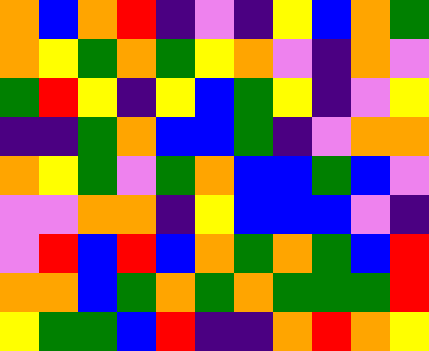[["orange", "blue", "orange", "red", "indigo", "violet", "indigo", "yellow", "blue", "orange", "green"], ["orange", "yellow", "green", "orange", "green", "yellow", "orange", "violet", "indigo", "orange", "violet"], ["green", "red", "yellow", "indigo", "yellow", "blue", "green", "yellow", "indigo", "violet", "yellow"], ["indigo", "indigo", "green", "orange", "blue", "blue", "green", "indigo", "violet", "orange", "orange"], ["orange", "yellow", "green", "violet", "green", "orange", "blue", "blue", "green", "blue", "violet"], ["violet", "violet", "orange", "orange", "indigo", "yellow", "blue", "blue", "blue", "violet", "indigo"], ["violet", "red", "blue", "red", "blue", "orange", "green", "orange", "green", "blue", "red"], ["orange", "orange", "blue", "green", "orange", "green", "orange", "green", "green", "green", "red"], ["yellow", "green", "green", "blue", "red", "indigo", "indigo", "orange", "red", "orange", "yellow"]]